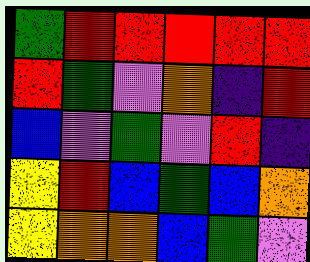[["green", "red", "red", "red", "red", "red"], ["red", "green", "violet", "orange", "indigo", "red"], ["blue", "violet", "green", "violet", "red", "indigo"], ["yellow", "red", "blue", "green", "blue", "orange"], ["yellow", "orange", "orange", "blue", "green", "violet"]]